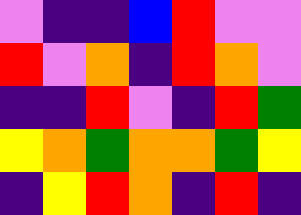[["violet", "indigo", "indigo", "blue", "red", "violet", "violet"], ["red", "violet", "orange", "indigo", "red", "orange", "violet"], ["indigo", "indigo", "red", "violet", "indigo", "red", "green"], ["yellow", "orange", "green", "orange", "orange", "green", "yellow"], ["indigo", "yellow", "red", "orange", "indigo", "red", "indigo"]]